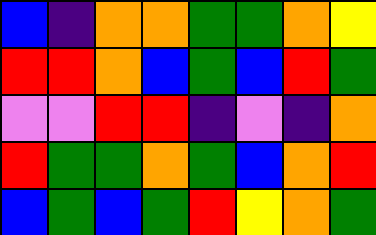[["blue", "indigo", "orange", "orange", "green", "green", "orange", "yellow"], ["red", "red", "orange", "blue", "green", "blue", "red", "green"], ["violet", "violet", "red", "red", "indigo", "violet", "indigo", "orange"], ["red", "green", "green", "orange", "green", "blue", "orange", "red"], ["blue", "green", "blue", "green", "red", "yellow", "orange", "green"]]